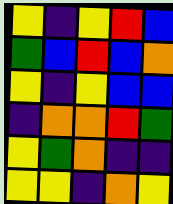[["yellow", "indigo", "yellow", "red", "blue"], ["green", "blue", "red", "blue", "orange"], ["yellow", "indigo", "yellow", "blue", "blue"], ["indigo", "orange", "orange", "red", "green"], ["yellow", "green", "orange", "indigo", "indigo"], ["yellow", "yellow", "indigo", "orange", "yellow"]]